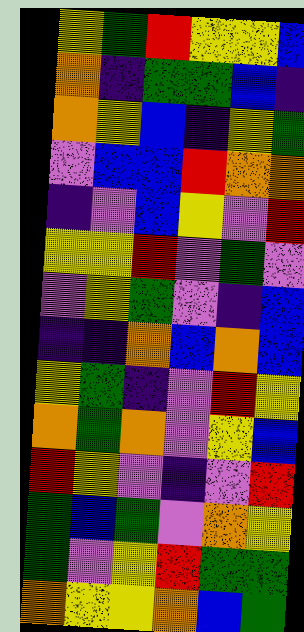[["yellow", "green", "red", "yellow", "yellow", "blue"], ["orange", "indigo", "green", "green", "blue", "indigo"], ["orange", "yellow", "blue", "indigo", "yellow", "green"], ["violet", "blue", "blue", "red", "orange", "orange"], ["indigo", "violet", "blue", "yellow", "violet", "red"], ["yellow", "yellow", "red", "violet", "green", "violet"], ["violet", "yellow", "green", "violet", "indigo", "blue"], ["indigo", "indigo", "orange", "blue", "orange", "blue"], ["yellow", "green", "indigo", "violet", "red", "yellow"], ["orange", "green", "orange", "violet", "yellow", "blue"], ["red", "yellow", "violet", "indigo", "violet", "red"], ["green", "blue", "green", "violet", "orange", "yellow"], ["green", "violet", "yellow", "red", "green", "green"], ["orange", "yellow", "yellow", "orange", "blue", "green"]]